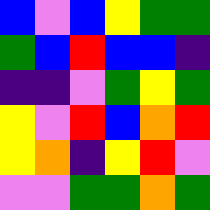[["blue", "violet", "blue", "yellow", "green", "green"], ["green", "blue", "red", "blue", "blue", "indigo"], ["indigo", "indigo", "violet", "green", "yellow", "green"], ["yellow", "violet", "red", "blue", "orange", "red"], ["yellow", "orange", "indigo", "yellow", "red", "violet"], ["violet", "violet", "green", "green", "orange", "green"]]